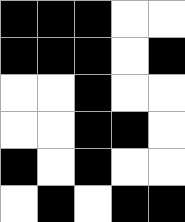[["black", "black", "black", "white", "white"], ["black", "black", "black", "white", "black"], ["white", "white", "black", "white", "white"], ["white", "white", "black", "black", "white"], ["black", "white", "black", "white", "white"], ["white", "black", "white", "black", "black"]]